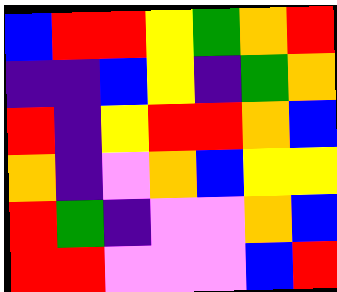[["blue", "red", "red", "yellow", "green", "orange", "red"], ["indigo", "indigo", "blue", "yellow", "indigo", "green", "orange"], ["red", "indigo", "yellow", "red", "red", "orange", "blue"], ["orange", "indigo", "violet", "orange", "blue", "yellow", "yellow"], ["red", "green", "indigo", "violet", "violet", "orange", "blue"], ["red", "red", "violet", "violet", "violet", "blue", "red"]]